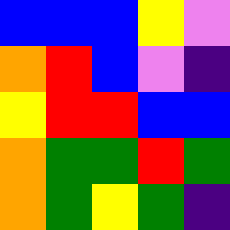[["blue", "blue", "blue", "yellow", "violet"], ["orange", "red", "blue", "violet", "indigo"], ["yellow", "red", "red", "blue", "blue"], ["orange", "green", "green", "red", "green"], ["orange", "green", "yellow", "green", "indigo"]]